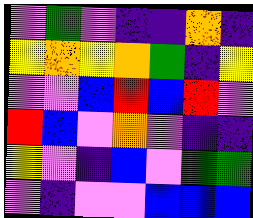[["violet", "green", "violet", "indigo", "indigo", "orange", "indigo"], ["yellow", "orange", "yellow", "orange", "green", "indigo", "yellow"], ["violet", "violet", "blue", "red", "blue", "red", "violet"], ["red", "blue", "violet", "orange", "violet", "indigo", "indigo"], ["yellow", "violet", "indigo", "blue", "violet", "green", "green"], ["violet", "indigo", "violet", "violet", "blue", "blue", "blue"]]